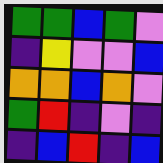[["green", "green", "blue", "green", "violet"], ["indigo", "yellow", "violet", "violet", "blue"], ["orange", "orange", "blue", "orange", "violet"], ["green", "red", "indigo", "violet", "indigo"], ["indigo", "blue", "red", "indigo", "blue"]]